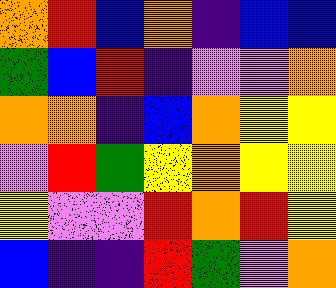[["orange", "red", "blue", "orange", "indigo", "blue", "blue"], ["green", "blue", "red", "indigo", "violet", "violet", "orange"], ["orange", "orange", "indigo", "blue", "orange", "yellow", "yellow"], ["violet", "red", "green", "yellow", "orange", "yellow", "yellow"], ["yellow", "violet", "violet", "red", "orange", "red", "yellow"], ["blue", "indigo", "indigo", "red", "green", "violet", "orange"]]